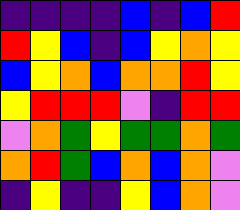[["indigo", "indigo", "indigo", "indigo", "blue", "indigo", "blue", "red"], ["red", "yellow", "blue", "indigo", "blue", "yellow", "orange", "yellow"], ["blue", "yellow", "orange", "blue", "orange", "orange", "red", "yellow"], ["yellow", "red", "red", "red", "violet", "indigo", "red", "red"], ["violet", "orange", "green", "yellow", "green", "green", "orange", "green"], ["orange", "red", "green", "blue", "orange", "blue", "orange", "violet"], ["indigo", "yellow", "indigo", "indigo", "yellow", "blue", "orange", "violet"]]